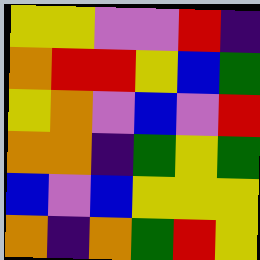[["yellow", "yellow", "violet", "violet", "red", "indigo"], ["orange", "red", "red", "yellow", "blue", "green"], ["yellow", "orange", "violet", "blue", "violet", "red"], ["orange", "orange", "indigo", "green", "yellow", "green"], ["blue", "violet", "blue", "yellow", "yellow", "yellow"], ["orange", "indigo", "orange", "green", "red", "yellow"]]